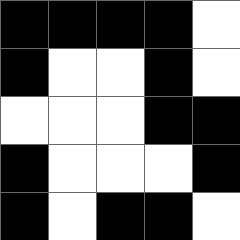[["black", "black", "black", "black", "white"], ["black", "white", "white", "black", "white"], ["white", "white", "white", "black", "black"], ["black", "white", "white", "white", "black"], ["black", "white", "black", "black", "white"]]